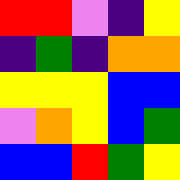[["red", "red", "violet", "indigo", "yellow"], ["indigo", "green", "indigo", "orange", "orange"], ["yellow", "yellow", "yellow", "blue", "blue"], ["violet", "orange", "yellow", "blue", "green"], ["blue", "blue", "red", "green", "yellow"]]